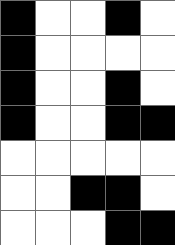[["black", "white", "white", "black", "white"], ["black", "white", "white", "white", "white"], ["black", "white", "white", "black", "white"], ["black", "white", "white", "black", "black"], ["white", "white", "white", "white", "white"], ["white", "white", "black", "black", "white"], ["white", "white", "white", "black", "black"]]